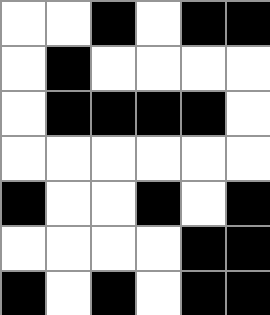[["white", "white", "black", "white", "black", "black"], ["white", "black", "white", "white", "white", "white"], ["white", "black", "black", "black", "black", "white"], ["white", "white", "white", "white", "white", "white"], ["black", "white", "white", "black", "white", "black"], ["white", "white", "white", "white", "black", "black"], ["black", "white", "black", "white", "black", "black"]]